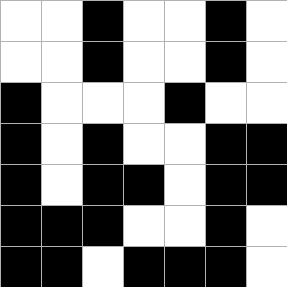[["white", "white", "black", "white", "white", "black", "white"], ["white", "white", "black", "white", "white", "black", "white"], ["black", "white", "white", "white", "black", "white", "white"], ["black", "white", "black", "white", "white", "black", "black"], ["black", "white", "black", "black", "white", "black", "black"], ["black", "black", "black", "white", "white", "black", "white"], ["black", "black", "white", "black", "black", "black", "white"]]